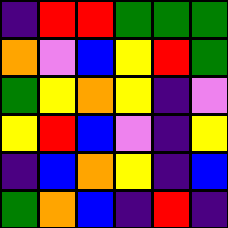[["indigo", "red", "red", "green", "green", "green"], ["orange", "violet", "blue", "yellow", "red", "green"], ["green", "yellow", "orange", "yellow", "indigo", "violet"], ["yellow", "red", "blue", "violet", "indigo", "yellow"], ["indigo", "blue", "orange", "yellow", "indigo", "blue"], ["green", "orange", "blue", "indigo", "red", "indigo"]]